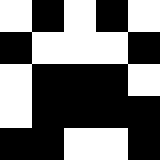[["white", "black", "white", "black", "white"], ["black", "white", "white", "white", "black"], ["white", "black", "black", "black", "white"], ["white", "black", "black", "black", "black"], ["black", "black", "white", "white", "black"]]